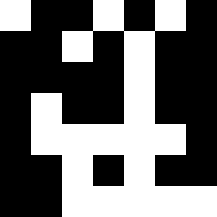[["white", "black", "black", "white", "black", "white", "black"], ["black", "black", "white", "black", "white", "black", "black"], ["black", "black", "black", "black", "white", "black", "black"], ["black", "white", "black", "black", "white", "black", "black"], ["black", "white", "white", "white", "white", "white", "black"], ["black", "black", "white", "black", "white", "black", "black"], ["black", "black", "white", "white", "white", "white", "white"]]